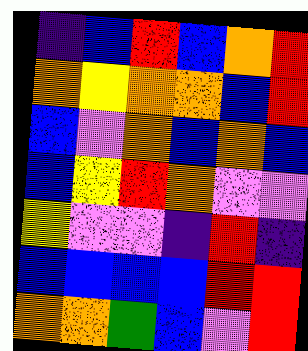[["indigo", "blue", "red", "blue", "orange", "red"], ["orange", "yellow", "orange", "orange", "blue", "red"], ["blue", "violet", "orange", "blue", "orange", "blue"], ["blue", "yellow", "red", "orange", "violet", "violet"], ["yellow", "violet", "violet", "indigo", "red", "indigo"], ["blue", "blue", "blue", "blue", "red", "red"], ["orange", "orange", "green", "blue", "violet", "red"]]